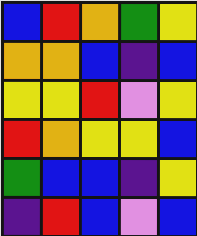[["blue", "red", "orange", "green", "yellow"], ["orange", "orange", "blue", "indigo", "blue"], ["yellow", "yellow", "red", "violet", "yellow"], ["red", "orange", "yellow", "yellow", "blue"], ["green", "blue", "blue", "indigo", "yellow"], ["indigo", "red", "blue", "violet", "blue"]]